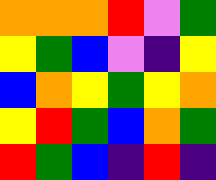[["orange", "orange", "orange", "red", "violet", "green"], ["yellow", "green", "blue", "violet", "indigo", "yellow"], ["blue", "orange", "yellow", "green", "yellow", "orange"], ["yellow", "red", "green", "blue", "orange", "green"], ["red", "green", "blue", "indigo", "red", "indigo"]]